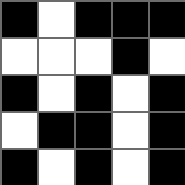[["black", "white", "black", "black", "black"], ["white", "white", "white", "black", "white"], ["black", "white", "black", "white", "black"], ["white", "black", "black", "white", "black"], ["black", "white", "black", "white", "black"]]